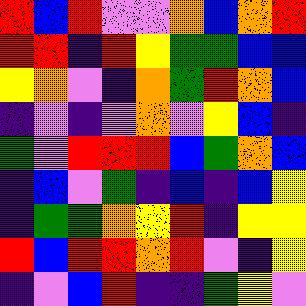[["red", "blue", "red", "violet", "violet", "orange", "blue", "orange", "red"], ["red", "red", "indigo", "red", "yellow", "green", "green", "blue", "blue"], ["yellow", "orange", "violet", "indigo", "orange", "green", "red", "orange", "blue"], ["indigo", "violet", "indigo", "violet", "orange", "violet", "yellow", "blue", "indigo"], ["green", "violet", "red", "red", "red", "blue", "green", "orange", "blue"], ["indigo", "blue", "violet", "green", "indigo", "blue", "indigo", "blue", "yellow"], ["indigo", "green", "green", "orange", "yellow", "red", "indigo", "yellow", "yellow"], ["red", "blue", "red", "red", "orange", "red", "violet", "indigo", "yellow"], ["indigo", "violet", "blue", "red", "indigo", "indigo", "green", "yellow", "violet"]]